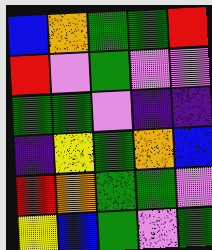[["blue", "orange", "green", "green", "red"], ["red", "violet", "green", "violet", "violet"], ["green", "green", "violet", "indigo", "indigo"], ["indigo", "yellow", "green", "orange", "blue"], ["red", "orange", "green", "green", "violet"], ["yellow", "blue", "green", "violet", "green"]]